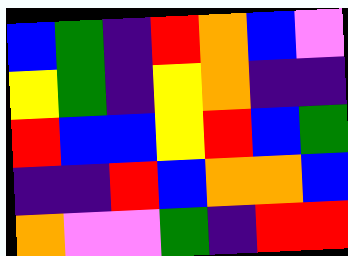[["blue", "green", "indigo", "red", "orange", "blue", "violet"], ["yellow", "green", "indigo", "yellow", "orange", "indigo", "indigo"], ["red", "blue", "blue", "yellow", "red", "blue", "green"], ["indigo", "indigo", "red", "blue", "orange", "orange", "blue"], ["orange", "violet", "violet", "green", "indigo", "red", "red"]]